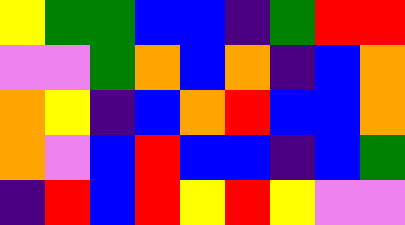[["yellow", "green", "green", "blue", "blue", "indigo", "green", "red", "red"], ["violet", "violet", "green", "orange", "blue", "orange", "indigo", "blue", "orange"], ["orange", "yellow", "indigo", "blue", "orange", "red", "blue", "blue", "orange"], ["orange", "violet", "blue", "red", "blue", "blue", "indigo", "blue", "green"], ["indigo", "red", "blue", "red", "yellow", "red", "yellow", "violet", "violet"]]